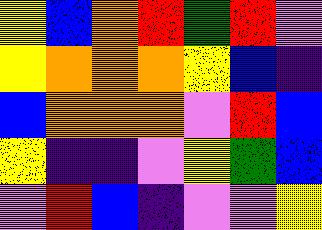[["yellow", "blue", "orange", "red", "green", "red", "violet"], ["yellow", "orange", "orange", "orange", "yellow", "blue", "indigo"], ["blue", "orange", "orange", "orange", "violet", "red", "blue"], ["yellow", "indigo", "indigo", "violet", "yellow", "green", "blue"], ["violet", "red", "blue", "indigo", "violet", "violet", "yellow"]]